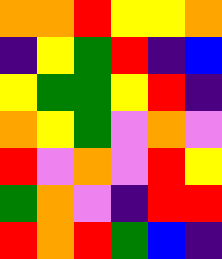[["orange", "orange", "red", "yellow", "yellow", "orange"], ["indigo", "yellow", "green", "red", "indigo", "blue"], ["yellow", "green", "green", "yellow", "red", "indigo"], ["orange", "yellow", "green", "violet", "orange", "violet"], ["red", "violet", "orange", "violet", "red", "yellow"], ["green", "orange", "violet", "indigo", "red", "red"], ["red", "orange", "red", "green", "blue", "indigo"]]